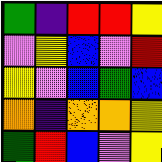[["green", "indigo", "red", "red", "yellow"], ["violet", "yellow", "blue", "violet", "red"], ["yellow", "violet", "blue", "green", "blue"], ["orange", "indigo", "orange", "orange", "yellow"], ["green", "red", "blue", "violet", "yellow"]]